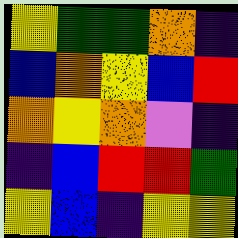[["yellow", "green", "green", "orange", "indigo"], ["blue", "orange", "yellow", "blue", "red"], ["orange", "yellow", "orange", "violet", "indigo"], ["indigo", "blue", "red", "red", "green"], ["yellow", "blue", "indigo", "yellow", "yellow"]]